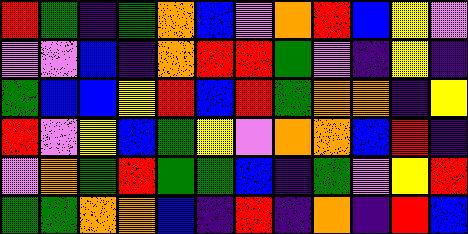[["red", "green", "indigo", "green", "orange", "blue", "violet", "orange", "red", "blue", "yellow", "violet"], ["violet", "violet", "blue", "indigo", "orange", "red", "red", "green", "violet", "indigo", "yellow", "indigo"], ["green", "blue", "blue", "yellow", "red", "blue", "red", "green", "orange", "orange", "indigo", "yellow"], ["red", "violet", "yellow", "blue", "green", "yellow", "violet", "orange", "orange", "blue", "red", "indigo"], ["violet", "orange", "green", "red", "green", "green", "blue", "indigo", "green", "violet", "yellow", "red"], ["green", "green", "orange", "orange", "blue", "indigo", "red", "indigo", "orange", "indigo", "red", "blue"]]